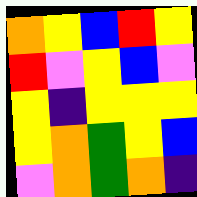[["orange", "yellow", "blue", "red", "yellow"], ["red", "violet", "yellow", "blue", "violet"], ["yellow", "indigo", "yellow", "yellow", "yellow"], ["yellow", "orange", "green", "yellow", "blue"], ["violet", "orange", "green", "orange", "indigo"]]